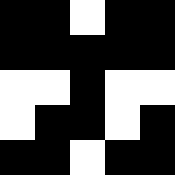[["black", "black", "white", "black", "black"], ["black", "black", "black", "black", "black"], ["white", "white", "black", "white", "white"], ["white", "black", "black", "white", "black"], ["black", "black", "white", "black", "black"]]